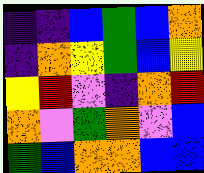[["indigo", "indigo", "blue", "green", "blue", "orange"], ["indigo", "orange", "yellow", "green", "blue", "yellow"], ["yellow", "red", "violet", "indigo", "orange", "red"], ["orange", "violet", "green", "orange", "violet", "blue"], ["green", "blue", "orange", "orange", "blue", "blue"]]